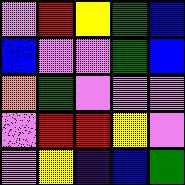[["violet", "red", "yellow", "green", "blue"], ["blue", "violet", "violet", "green", "blue"], ["orange", "green", "violet", "violet", "violet"], ["violet", "red", "red", "yellow", "violet"], ["violet", "yellow", "indigo", "blue", "green"]]